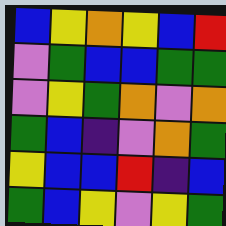[["blue", "yellow", "orange", "yellow", "blue", "red"], ["violet", "green", "blue", "blue", "green", "green"], ["violet", "yellow", "green", "orange", "violet", "orange"], ["green", "blue", "indigo", "violet", "orange", "green"], ["yellow", "blue", "blue", "red", "indigo", "blue"], ["green", "blue", "yellow", "violet", "yellow", "green"]]